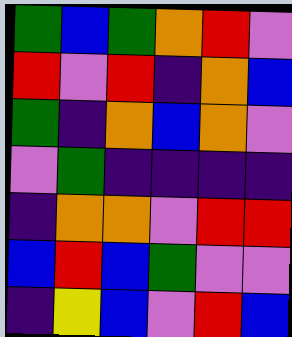[["green", "blue", "green", "orange", "red", "violet"], ["red", "violet", "red", "indigo", "orange", "blue"], ["green", "indigo", "orange", "blue", "orange", "violet"], ["violet", "green", "indigo", "indigo", "indigo", "indigo"], ["indigo", "orange", "orange", "violet", "red", "red"], ["blue", "red", "blue", "green", "violet", "violet"], ["indigo", "yellow", "blue", "violet", "red", "blue"]]